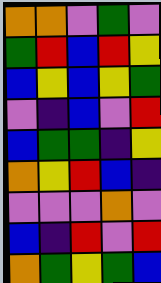[["orange", "orange", "violet", "green", "violet"], ["green", "red", "blue", "red", "yellow"], ["blue", "yellow", "blue", "yellow", "green"], ["violet", "indigo", "blue", "violet", "red"], ["blue", "green", "green", "indigo", "yellow"], ["orange", "yellow", "red", "blue", "indigo"], ["violet", "violet", "violet", "orange", "violet"], ["blue", "indigo", "red", "violet", "red"], ["orange", "green", "yellow", "green", "blue"]]